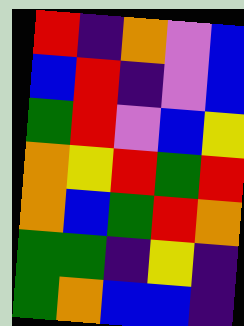[["red", "indigo", "orange", "violet", "blue"], ["blue", "red", "indigo", "violet", "blue"], ["green", "red", "violet", "blue", "yellow"], ["orange", "yellow", "red", "green", "red"], ["orange", "blue", "green", "red", "orange"], ["green", "green", "indigo", "yellow", "indigo"], ["green", "orange", "blue", "blue", "indigo"]]